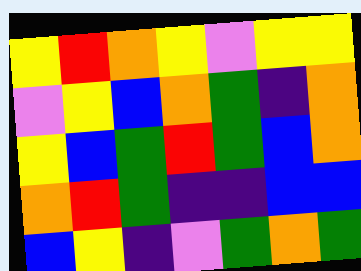[["yellow", "red", "orange", "yellow", "violet", "yellow", "yellow"], ["violet", "yellow", "blue", "orange", "green", "indigo", "orange"], ["yellow", "blue", "green", "red", "green", "blue", "orange"], ["orange", "red", "green", "indigo", "indigo", "blue", "blue"], ["blue", "yellow", "indigo", "violet", "green", "orange", "green"]]